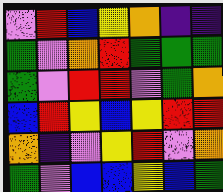[["violet", "red", "blue", "yellow", "orange", "indigo", "indigo"], ["green", "violet", "orange", "red", "green", "green", "green"], ["green", "violet", "red", "red", "violet", "green", "orange"], ["blue", "red", "yellow", "blue", "yellow", "red", "red"], ["orange", "indigo", "violet", "yellow", "red", "violet", "orange"], ["green", "violet", "blue", "blue", "yellow", "blue", "green"]]